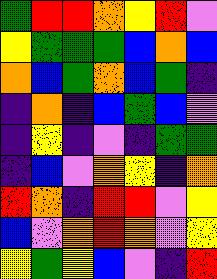[["green", "red", "red", "orange", "yellow", "red", "violet"], ["yellow", "green", "green", "green", "blue", "orange", "blue"], ["orange", "blue", "green", "orange", "blue", "green", "indigo"], ["indigo", "orange", "indigo", "blue", "green", "blue", "violet"], ["indigo", "yellow", "indigo", "violet", "indigo", "green", "green"], ["indigo", "blue", "violet", "orange", "yellow", "indigo", "orange"], ["red", "orange", "indigo", "red", "red", "violet", "yellow"], ["blue", "violet", "orange", "red", "orange", "violet", "yellow"], ["yellow", "green", "yellow", "blue", "violet", "indigo", "red"]]